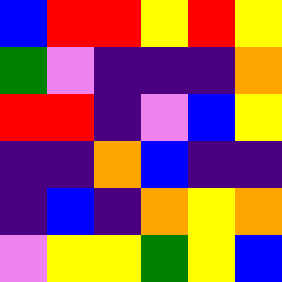[["blue", "red", "red", "yellow", "red", "yellow"], ["green", "violet", "indigo", "indigo", "indigo", "orange"], ["red", "red", "indigo", "violet", "blue", "yellow"], ["indigo", "indigo", "orange", "blue", "indigo", "indigo"], ["indigo", "blue", "indigo", "orange", "yellow", "orange"], ["violet", "yellow", "yellow", "green", "yellow", "blue"]]